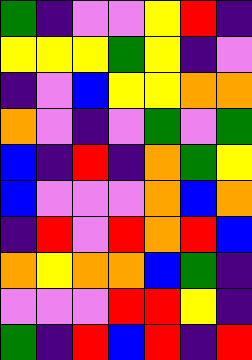[["green", "indigo", "violet", "violet", "yellow", "red", "indigo"], ["yellow", "yellow", "yellow", "green", "yellow", "indigo", "violet"], ["indigo", "violet", "blue", "yellow", "yellow", "orange", "orange"], ["orange", "violet", "indigo", "violet", "green", "violet", "green"], ["blue", "indigo", "red", "indigo", "orange", "green", "yellow"], ["blue", "violet", "violet", "violet", "orange", "blue", "orange"], ["indigo", "red", "violet", "red", "orange", "red", "blue"], ["orange", "yellow", "orange", "orange", "blue", "green", "indigo"], ["violet", "violet", "violet", "red", "red", "yellow", "indigo"], ["green", "indigo", "red", "blue", "red", "indigo", "red"]]